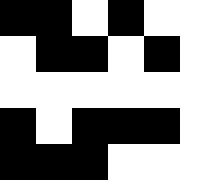[["black", "black", "white", "black", "white", "white"], ["white", "black", "black", "white", "black", "white"], ["white", "white", "white", "white", "white", "white"], ["black", "white", "black", "black", "black", "white"], ["black", "black", "black", "white", "white", "white"]]